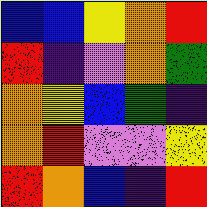[["blue", "blue", "yellow", "orange", "red"], ["red", "indigo", "violet", "orange", "green"], ["orange", "yellow", "blue", "green", "indigo"], ["orange", "red", "violet", "violet", "yellow"], ["red", "orange", "blue", "indigo", "red"]]